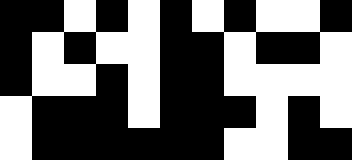[["black", "black", "white", "black", "white", "black", "white", "black", "white", "white", "black"], ["black", "white", "black", "white", "white", "black", "black", "white", "black", "black", "white"], ["black", "white", "white", "black", "white", "black", "black", "white", "white", "white", "white"], ["white", "black", "black", "black", "white", "black", "black", "black", "white", "black", "white"], ["white", "black", "black", "black", "black", "black", "black", "white", "white", "black", "black"]]